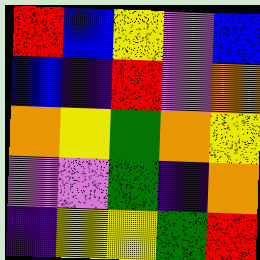[["red", "blue", "yellow", "violet", "blue"], ["blue", "indigo", "red", "violet", "orange"], ["orange", "yellow", "green", "orange", "yellow"], ["violet", "violet", "green", "indigo", "orange"], ["indigo", "yellow", "yellow", "green", "red"]]